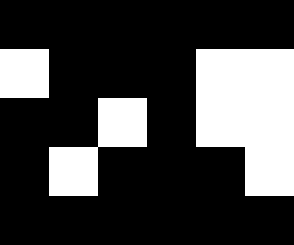[["black", "black", "black", "black", "black", "black"], ["white", "black", "black", "black", "white", "white"], ["black", "black", "white", "black", "white", "white"], ["black", "white", "black", "black", "black", "white"], ["black", "black", "black", "black", "black", "black"]]